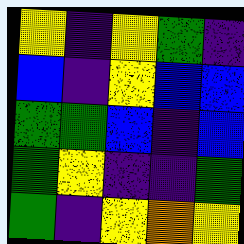[["yellow", "indigo", "yellow", "green", "indigo"], ["blue", "indigo", "yellow", "blue", "blue"], ["green", "green", "blue", "indigo", "blue"], ["green", "yellow", "indigo", "indigo", "green"], ["green", "indigo", "yellow", "orange", "yellow"]]